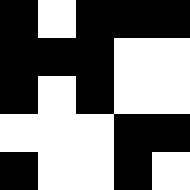[["black", "white", "black", "black", "black"], ["black", "black", "black", "white", "white"], ["black", "white", "black", "white", "white"], ["white", "white", "white", "black", "black"], ["black", "white", "white", "black", "white"]]